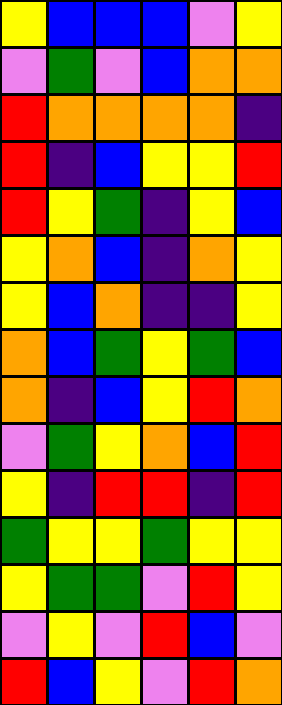[["yellow", "blue", "blue", "blue", "violet", "yellow"], ["violet", "green", "violet", "blue", "orange", "orange"], ["red", "orange", "orange", "orange", "orange", "indigo"], ["red", "indigo", "blue", "yellow", "yellow", "red"], ["red", "yellow", "green", "indigo", "yellow", "blue"], ["yellow", "orange", "blue", "indigo", "orange", "yellow"], ["yellow", "blue", "orange", "indigo", "indigo", "yellow"], ["orange", "blue", "green", "yellow", "green", "blue"], ["orange", "indigo", "blue", "yellow", "red", "orange"], ["violet", "green", "yellow", "orange", "blue", "red"], ["yellow", "indigo", "red", "red", "indigo", "red"], ["green", "yellow", "yellow", "green", "yellow", "yellow"], ["yellow", "green", "green", "violet", "red", "yellow"], ["violet", "yellow", "violet", "red", "blue", "violet"], ["red", "blue", "yellow", "violet", "red", "orange"]]